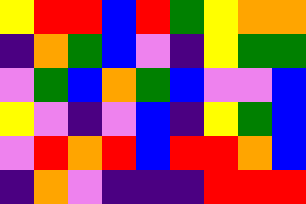[["yellow", "red", "red", "blue", "red", "green", "yellow", "orange", "orange"], ["indigo", "orange", "green", "blue", "violet", "indigo", "yellow", "green", "green"], ["violet", "green", "blue", "orange", "green", "blue", "violet", "violet", "blue"], ["yellow", "violet", "indigo", "violet", "blue", "indigo", "yellow", "green", "blue"], ["violet", "red", "orange", "red", "blue", "red", "red", "orange", "blue"], ["indigo", "orange", "violet", "indigo", "indigo", "indigo", "red", "red", "red"]]